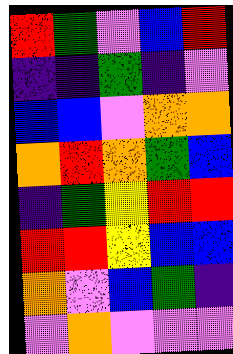[["red", "green", "violet", "blue", "red"], ["indigo", "indigo", "green", "indigo", "violet"], ["blue", "blue", "violet", "orange", "orange"], ["orange", "red", "orange", "green", "blue"], ["indigo", "green", "yellow", "red", "red"], ["red", "red", "yellow", "blue", "blue"], ["orange", "violet", "blue", "green", "indigo"], ["violet", "orange", "violet", "violet", "violet"]]